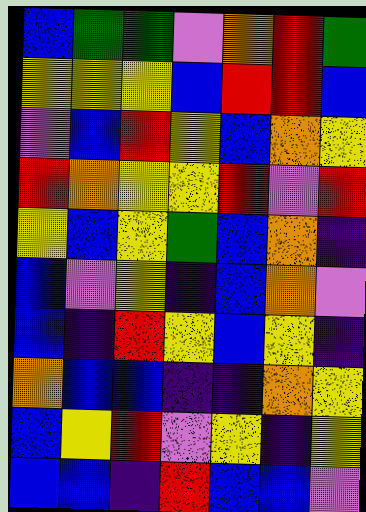[["blue", "green", "green", "violet", "orange", "red", "green"], ["yellow", "yellow", "yellow", "blue", "red", "red", "blue"], ["violet", "blue", "red", "yellow", "blue", "orange", "yellow"], ["red", "orange", "yellow", "yellow", "red", "violet", "red"], ["yellow", "blue", "yellow", "green", "blue", "orange", "indigo"], ["blue", "violet", "yellow", "indigo", "blue", "orange", "violet"], ["blue", "indigo", "red", "yellow", "blue", "yellow", "indigo"], ["orange", "blue", "blue", "indigo", "indigo", "orange", "yellow"], ["blue", "yellow", "red", "violet", "yellow", "indigo", "yellow"], ["blue", "blue", "indigo", "red", "blue", "blue", "violet"]]